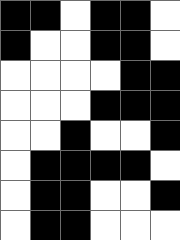[["black", "black", "white", "black", "black", "white"], ["black", "white", "white", "black", "black", "white"], ["white", "white", "white", "white", "black", "black"], ["white", "white", "white", "black", "black", "black"], ["white", "white", "black", "white", "white", "black"], ["white", "black", "black", "black", "black", "white"], ["white", "black", "black", "white", "white", "black"], ["white", "black", "black", "white", "white", "white"]]